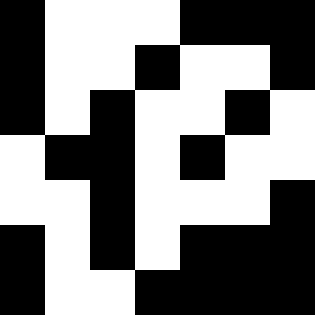[["black", "white", "white", "white", "black", "black", "black"], ["black", "white", "white", "black", "white", "white", "black"], ["black", "white", "black", "white", "white", "black", "white"], ["white", "black", "black", "white", "black", "white", "white"], ["white", "white", "black", "white", "white", "white", "black"], ["black", "white", "black", "white", "black", "black", "black"], ["black", "white", "white", "black", "black", "black", "black"]]